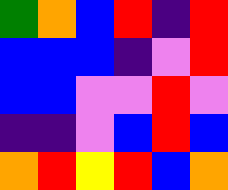[["green", "orange", "blue", "red", "indigo", "red"], ["blue", "blue", "blue", "indigo", "violet", "red"], ["blue", "blue", "violet", "violet", "red", "violet"], ["indigo", "indigo", "violet", "blue", "red", "blue"], ["orange", "red", "yellow", "red", "blue", "orange"]]